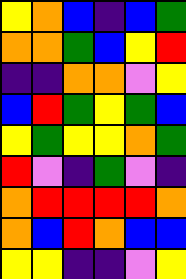[["yellow", "orange", "blue", "indigo", "blue", "green"], ["orange", "orange", "green", "blue", "yellow", "red"], ["indigo", "indigo", "orange", "orange", "violet", "yellow"], ["blue", "red", "green", "yellow", "green", "blue"], ["yellow", "green", "yellow", "yellow", "orange", "green"], ["red", "violet", "indigo", "green", "violet", "indigo"], ["orange", "red", "red", "red", "red", "orange"], ["orange", "blue", "red", "orange", "blue", "blue"], ["yellow", "yellow", "indigo", "indigo", "violet", "yellow"]]